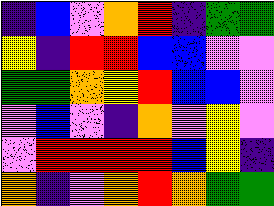[["indigo", "blue", "violet", "orange", "red", "indigo", "green", "green"], ["yellow", "indigo", "red", "red", "blue", "blue", "violet", "violet"], ["green", "green", "orange", "yellow", "red", "blue", "blue", "violet"], ["violet", "blue", "violet", "indigo", "orange", "violet", "yellow", "violet"], ["violet", "red", "red", "red", "red", "blue", "yellow", "indigo"], ["orange", "indigo", "violet", "orange", "red", "orange", "green", "green"]]